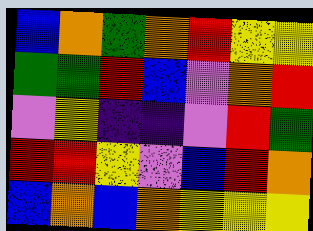[["blue", "orange", "green", "orange", "red", "yellow", "yellow"], ["green", "green", "red", "blue", "violet", "orange", "red"], ["violet", "yellow", "indigo", "indigo", "violet", "red", "green"], ["red", "red", "yellow", "violet", "blue", "red", "orange"], ["blue", "orange", "blue", "orange", "yellow", "yellow", "yellow"]]